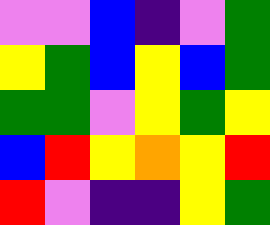[["violet", "violet", "blue", "indigo", "violet", "green"], ["yellow", "green", "blue", "yellow", "blue", "green"], ["green", "green", "violet", "yellow", "green", "yellow"], ["blue", "red", "yellow", "orange", "yellow", "red"], ["red", "violet", "indigo", "indigo", "yellow", "green"]]